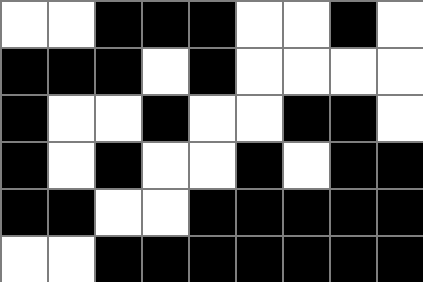[["white", "white", "black", "black", "black", "white", "white", "black", "white"], ["black", "black", "black", "white", "black", "white", "white", "white", "white"], ["black", "white", "white", "black", "white", "white", "black", "black", "white"], ["black", "white", "black", "white", "white", "black", "white", "black", "black"], ["black", "black", "white", "white", "black", "black", "black", "black", "black"], ["white", "white", "black", "black", "black", "black", "black", "black", "black"]]